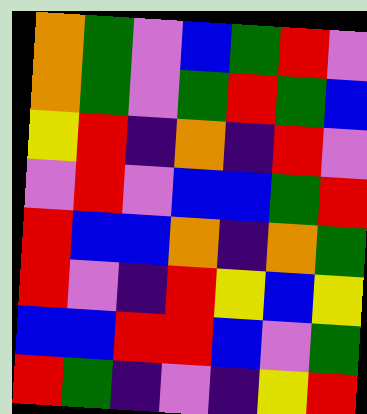[["orange", "green", "violet", "blue", "green", "red", "violet"], ["orange", "green", "violet", "green", "red", "green", "blue"], ["yellow", "red", "indigo", "orange", "indigo", "red", "violet"], ["violet", "red", "violet", "blue", "blue", "green", "red"], ["red", "blue", "blue", "orange", "indigo", "orange", "green"], ["red", "violet", "indigo", "red", "yellow", "blue", "yellow"], ["blue", "blue", "red", "red", "blue", "violet", "green"], ["red", "green", "indigo", "violet", "indigo", "yellow", "red"]]